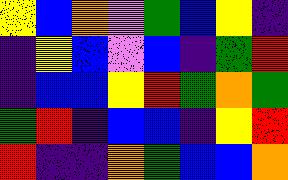[["yellow", "blue", "orange", "violet", "green", "blue", "yellow", "indigo"], ["indigo", "yellow", "blue", "violet", "blue", "indigo", "green", "red"], ["indigo", "blue", "blue", "yellow", "red", "green", "orange", "green"], ["green", "red", "indigo", "blue", "blue", "indigo", "yellow", "red"], ["red", "indigo", "indigo", "orange", "green", "blue", "blue", "orange"]]